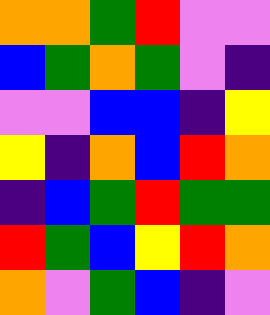[["orange", "orange", "green", "red", "violet", "violet"], ["blue", "green", "orange", "green", "violet", "indigo"], ["violet", "violet", "blue", "blue", "indigo", "yellow"], ["yellow", "indigo", "orange", "blue", "red", "orange"], ["indigo", "blue", "green", "red", "green", "green"], ["red", "green", "blue", "yellow", "red", "orange"], ["orange", "violet", "green", "blue", "indigo", "violet"]]